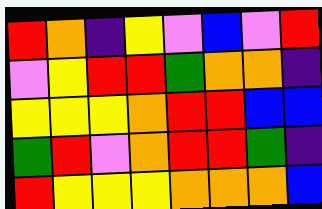[["red", "orange", "indigo", "yellow", "violet", "blue", "violet", "red"], ["violet", "yellow", "red", "red", "green", "orange", "orange", "indigo"], ["yellow", "yellow", "yellow", "orange", "red", "red", "blue", "blue"], ["green", "red", "violet", "orange", "red", "red", "green", "indigo"], ["red", "yellow", "yellow", "yellow", "orange", "orange", "orange", "blue"]]